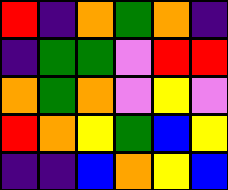[["red", "indigo", "orange", "green", "orange", "indigo"], ["indigo", "green", "green", "violet", "red", "red"], ["orange", "green", "orange", "violet", "yellow", "violet"], ["red", "orange", "yellow", "green", "blue", "yellow"], ["indigo", "indigo", "blue", "orange", "yellow", "blue"]]